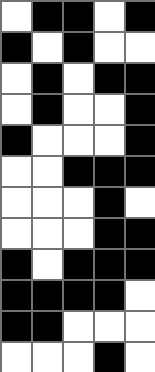[["white", "black", "black", "white", "black"], ["black", "white", "black", "white", "white"], ["white", "black", "white", "black", "black"], ["white", "black", "white", "white", "black"], ["black", "white", "white", "white", "black"], ["white", "white", "black", "black", "black"], ["white", "white", "white", "black", "white"], ["white", "white", "white", "black", "black"], ["black", "white", "black", "black", "black"], ["black", "black", "black", "black", "white"], ["black", "black", "white", "white", "white"], ["white", "white", "white", "black", "white"]]